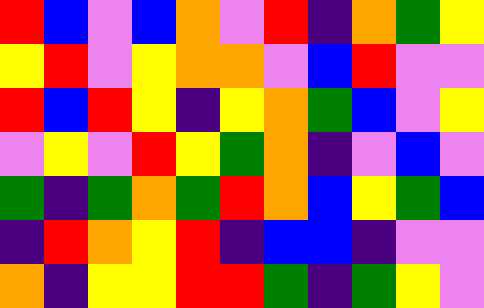[["red", "blue", "violet", "blue", "orange", "violet", "red", "indigo", "orange", "green", "yellow"], ["yellow", "red", "violet", "yellow", "orange", "orange", "violet", "blue", "red", "violet", "violet"], ["red", "blue", "red", "yellow", "indigo", "yellow", "orange", "green", "blue", "violet", "yellow"], ["violet", "yellow", "violet", "red", "yellow", "green", "orange", "indigo", "violet", "blue", "violet"], ["green", "indigo", "green", "orange", "green", "red", "orange", "blue", "yellow", "green", "blue"], ["indigo", "red", "orange", "yellow", "red", "indigo", "blue", "blue", "indigo", "violet", "violet"], ["orange", "indigo", "yellow", "yellow", "red", "red", "green", "indigo", "green", "yellow", "violet"]]